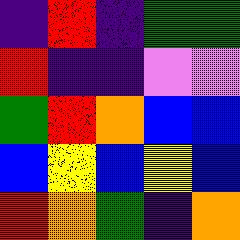[["indigo", "red", "indigo", "green", "green"], ["red", "indigo", "indigo", "violet", "violet"], ["green", "red", "orange", "blue", "blue"], ["blue", "yellow", "blue", "yellow", "blue"], ["red", "orange", "green", "indigo", "orange"]]